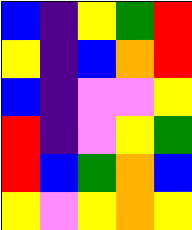[["blue", "indigo", "yellow", "green", "red"], ["yellow", "indigo", "blue", "orange", "red"], ["blue", "indigo", "violet", "violet", "yellow"], ["red", "indigo", "violet", "yellow", "green"], ["red", "blue", "green", "orange", "blue"], ["yellow", "violet", "yellow", "orange", "yellow"]]